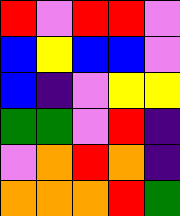[["red", "violet", "red", "red", "violet"], ["blue", "yellow", "blue", "blue", "violet"], ["blue", "indigo", "violet", "yellow", "yellow"], ["green", "green", "violet", "red", "indigo"], ["violet", "orange", "red", "orange", "indigo"], ["orange", "orange", "orange", "red", "green"]]